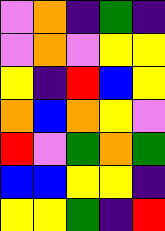[["violet", "orange", "indigo", "green", "indigo"], ["violet", "orange", "violet", "yellow", "yellow"], ["yellow", "indigo", "red", "blue", "yellow"], ["orange", "blue", "orange", "yellow", "violet"], ["red", "violet", "green", "orange", "green"], ["blue", "blue", "yellow", "yellow", "indigo"], ["yellow", "yellow", "green", "indigo", "red"]]